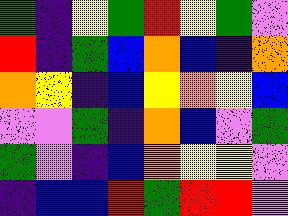[["green", "indigo", "yellow", "green", "red", "yellow", "green", "violet"], ["red", "indigo", "green", "blue", "orange", "blue", "indigo", "orange"], ["orange", "yellow", "indigo", "blue", "yellow", "orange", "yellow", "blue"], ["violet", "violet", "green", "indigo", "orange", "blue", "violet", "green"], ["green", "violet", "indigo", "blue", "orange", "yellow", "yellow", "violet"], ["indigo", "blue", "blue", "red", "green", "red", "red", "violet"]]